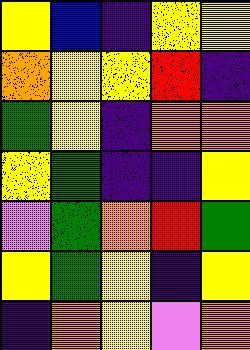[["yellow", "blue", "indigo", "yellow", "yellow"], ["orange", "yellow", "yellow", "red", "indigo"], ["green", "yellow", "indigo", "orange", "orange"], ["yellow", "green", "indigo", "indigo", "yellow"], ["violet", "green", "orange", "red", "green"], ["yellow", "green", "yellow", "indigo", "yellow"], ["indigo", "orange", "yellow", "violet", "orange"]]